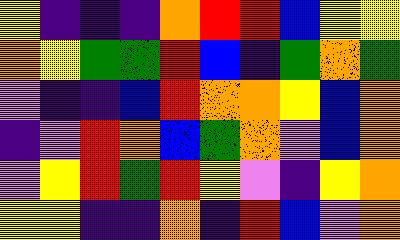[["yellow", "indigo", "indigo", "indigo", "orange", "red", "red", "blue", "yellow", "yellow"], ["orange", "yellow", "green", "green", "red", "blue", "indigo", "green", "orange", "green"], ["violet", "indigo", "indigo", "blue", "red", "orange", "orange", "yellow", "blue", "orange"], ["indigo", "violet", "red", "orange", "blue", "green", "orange", "violet", "blue", "orange"], ["violet", "yellow", "red", "green", "red", "yellow", "violet", "indigo", "yellow", "orange"], ["yellow", "yellow", "indigo", "indigo", "orange", "indigo", "red", "blue", "violet", "orange"]]